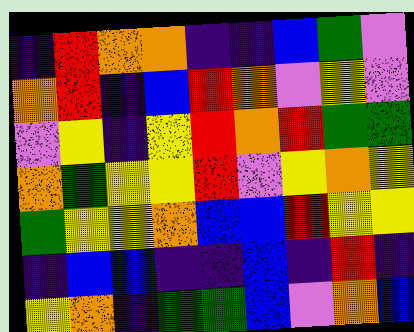[["indigo", "red", "orange", "orange", "indigo", "indigo", "blue", "green", "violet"], ["orange", "red", "indigo", "blue", "red", "orange", "violet", "yellow", "violet"], ["violet", "yellow", "indigo", "yellow", "red", "orange", "red", "green", "green"], ["orange", "green", "yellow", "yellow", "red", "violet", "yellow", "orange", "yellow"], ["green", "yellow", "yellow", "orange", "blue", "blue", "red", "yellow", "yellow"], ["indigo", "blue", "blue", "indigo", "indigo", "blue", "indigo", "red", "indigo"], ["yellow", "orange", "indigo", "green", "green", "blue", "violet", "orange", "blue"]]